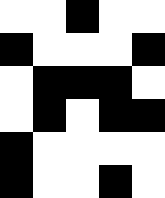[["white", "white", "black", "white", "white"], ["black", "white", "white", "white", "black"], ["white", "black", "black", "black", "white"], ["white", "black", "white", "black", "black"], ["black", "white", "white", "white", "white"], ["black", "white", "white", "black", "white"]]